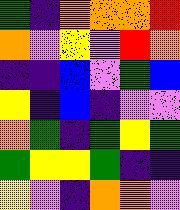[["green", "indigo", "orange", "orange", "orange", "red"], ["orange", "violet", "yellow", "violet", "red", "orange"], ["indigo", "indigo", "blue", "violet", "green", "blue"], ["yellow", "indigo", "blue", "indigo", "violet", "violet"], ["orange", "green", "indigo", "green", "yellow", "green"], ["green", "yellow", "yellow", "green", "indigo", "indigo"], ["yellow", "violet", "indigo", "orange", "orange", "violet"]]